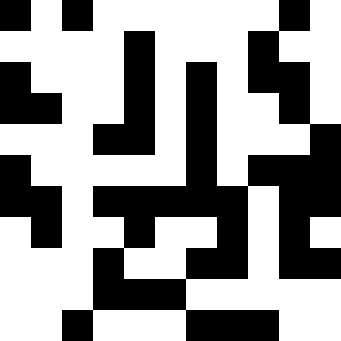[["black", "white", "black", "white", "white", "white", "white", "white", "white", "black", "white"], ["white", "white", "white", "white", "black", "white", "white", "white", "black", "white", "white"], ["black", "white", "white", "white", "black", "white", "black", "white", "black", "black", "white"], ["black", "black", "white", "white", "black", "white", "black", "white", "white", "black", "white"], ["white", "white", "white", "black", "black", "white", "black", "white", "white", "white", "black"], ["black", "white", "white", "white", "white", "white", "black", "white", "black", "black", "black"], ["black", "black", "white", "black", "black", "black", "black", "black", "white", "black", "black"], ["white", "black", "white", "white", "black", "white", "white", "black", "white", "black", "white"], ["white", "white", "white", "black", "white", "white", "black", "black", "white", "black", "black"], ["white", "white", "white", "black", "black", "black", "white", "white", "white", "white", "white"], ["white", "white", "black", "white", "white", "white", "black", "black", "black", "white", "white"]]